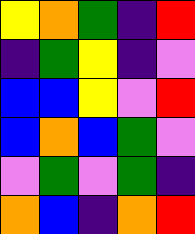[["yellow", "orange", "green", "indigo", "red"], ["indigo", "green", "yellow", "indigo", "violet"], ["blue", "blue", "yellow", "violet", "red"], ["blue", "orange", "blue", "green", "violet"], ["violet", "green", "violet", "green", "indigo"], ["orange", "blue", "indigo", "orange", "red"]]